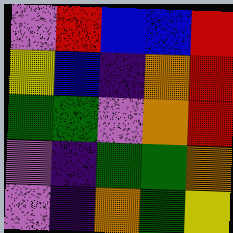[["violet", "red", "blue", "blue", "red"], ["yellow", "blue", "indigo", "orange", "red"], ["green", "green", "violet", "orange", "red"], ["violet", "indigo", "green", "green", "orange"], ["violet", "indigo", "orange", "green", "yellow"]]